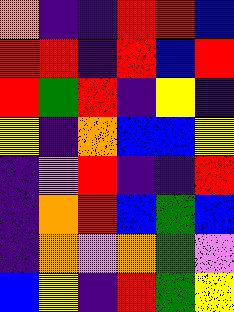[["orange", "indigo", "indigo", "red", "red", "blue"], ["red", "red", "indigo", "red", "blue", "red"], ["red", "green", "red", "indigo", "yellow", "indigo"], ["yellow", "indigo", "orange", "blue", "blue", "yellow"], ["indigo", "violet", "red", "indigo", "indigo", "red"], ["indigo", "orange", "red", "blue", "green", "blue"], ["indigo", "orange", "violet", "orange", "green", "violet"], ["blue", "yellow", "indigo", "red", "green", "yellow"]]